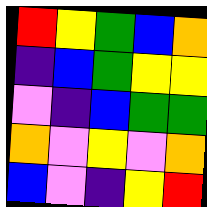[["red", "yellow", "green", "blue", "orange"], ["indigo", "blue", "green", "yellow", "yellow"], ["violet", "indigo", "blue", "green", "green"], ["orange", "violet", "yellow", "violet", "orange"], ["blue", "violet", "indigo", "yellow", "red"]]